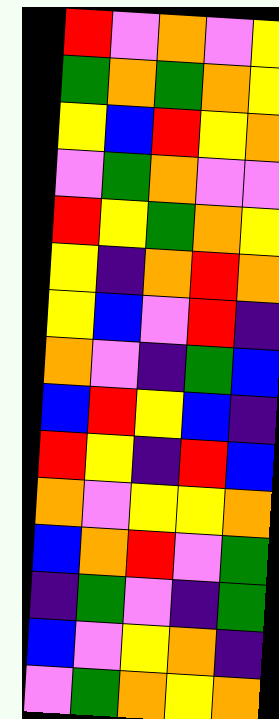[["red", "violet", "orange", "violet", "yellow"], ["green", "orange", "green", "orange", "yellow"], ["yellow", "blue", "red", "yellow", "orange"], ["violet", "green", "orange", "violet", "violet"], ["red", "yellow", "green", "orange", "yellow"], ["yellow", "indigo", "orange", "red", "orange"], ["yellow", "blue", "violet", "red", "indigo"], ["orange", "violet", "indigo", "green", "blue"], ["blue", "red", "yellow", "blue", "indigo"], ["red", "yellow", "indigo", "red", "blue"], ["orange", "violet", "yellow", "yellow", "orange"], ["blue", "orange", "red", "violet", "green"], ["indigo", "green", "violet", "indigo", "green"], ["blue", "violet", "yellow", "orange", "indigo"], ["violet", "green", "orange", "yellow", "orange"]]